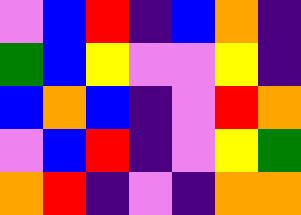[["violet", "blue", "red", "indigo", "blue", "orange", "indigo"], ["green", "blue", "yellow", "violet", "violet", "yellow", "indigo"], ["blue", "orange", "blue", "indigo", "violet", "red", "orange"], ["violet", "blue", "red", "indigo", "violet", "yellow", "green"], ["orange", "red", "indigo", "violet", "indigo", "orange", "orange"]]